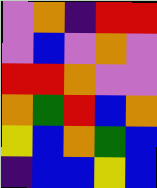[["violet", "orange", "indigo", "red", "red"], ["violet", "blue", "violet", "orange", "violet"], ["red", "red", "orange", "violet", "violet"], ["orange", "green", "red", "blue", "orange"], ["yellow", "blue", "orange", "green", "blue"], ["indigo", "blue", "blue", "yellow", "blue"]]